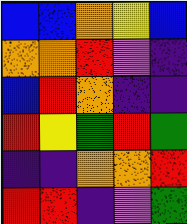[["blue", "blue", "orange", "yellow", "blue"], ["orange", "orange", "red", "violet", "indigo"], ["blue", "red", "orange", "indigo", "indigo"], ["red", "yellow", "green", "red", "green"], ["indigo", "indigo", "orange", "orange", "red"], ["red", "red", "indigo", "violet", "green"]]